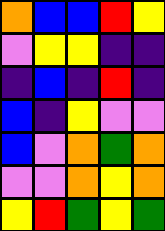[["orange", "blue", "blue", "red", "yellow"], ["violet", "yellow", "yellow", "indigo", "indigo"], ["indigo", "blue", "indigo", "red", "indigo"], ["blue", "indigo", "yellow", "violet", "violet"], ["blue", "violet", "orange", "green", "orange"], ["violet", "violet", "orange", "yellow", "orange"], ["yellow", "red", "green", "yellow", "green"]]